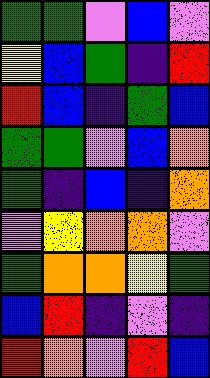[["green", "green", "violet", "blue", "violet"], ["yellow", "blue", "green", "indigo", "red"], ["red", "blue", "indigo", "green", "blue"], ["green", "green", "violet", "blue", "orange"], ["green", "indigo", "blue", "indigo", "orange"], ["violet", "yellow", "orange", "orange", "violet"], ["green", "orange", "orange", "yellow", "green"], ["blue", "red", "indigo", "violet", "indigo"], ["red", "orange", "violet", "red", "blue"]]